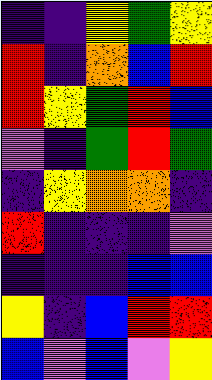[["indigo", "indigo", "yellow", "green", "yellow"], ["red", "indigo", "orange", "blue", "red"], ["red", "yellow", "green", "red", "blue"], ["violet", "indigo", "green", "red", "green"], ["indigo", "yellow", "orange", "orange", "indigo"], ["red", "indigo", "indigo", "indigo", "violet"], ["indigo", "indigo", "indigo", "blue", "blue"], ["yellow", "indigo", "blue", "red", "red"], ["blue", "violet", "blue", "violet", "yellow"]]